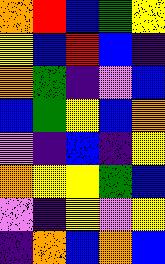[["orange", "red", "blue", "green", "yellow"], ["yellow", "blue", "red", "blue", "indigo"], ["orange", "green", "indigo", "violet", "blue"], ["blue", "green", "yellow", "blue", "orange"], ["violet", "indigo", "blue", "indigo", "yellow"], ["orange", "yellow", "yellow", "green", "blue"], ["violet", "indigo", "yellow", "violet", "yellow"], ["indigo", "orange", "blue", "orange", "blue"]]